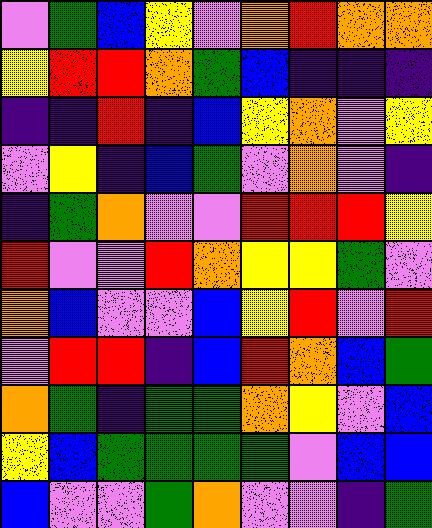[["violet", "green", "blue", "yellow", "violet", "orange", "red", "orange", "orange"], ["yellow", "red", "red", "orange", "green", "blue", "indigo", "indigo", "indigo"], ["indigo", "indigo", "red", "indigo", "blue", "yellow", "orange", "violet", "yellow"], ["violet", "yellow", "indigo", "blue", "green", "violet", "orange", "violet", "indigo"], ["indigo", "green", "orange", "violet", "violet", "red", "red", "red", "yellow"], ["red", "violet", "violet", "red", "orange", "yellow", "yellow", "green", "violet"], ["orange", "blue", "violet", "violet", "blue", "yellow", "red", "violet", "red"], ["violet", "red", "red", "indigo", "blue", "red", "orange", "blue", "green"], ["orange", "green", "indigo", "green", "green", "orange", "yellow", "violet", "blue"], ["yellow", "blue", "green", "green", "green", "green", "violet", "blue", "blue"], ["blue", "violet", "violet", "green", "orange", "violet", "violet", "indigo", "green"]]